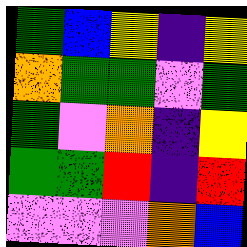[["green", "blue", "yellow", "indigo", "yellow"], ["orange", "green", "green", "violet", "green"], ["green", "violet", "orange", "indigo", "yellow"], ["green", "green", "red", "indigo", "red"], ["violet", "violet", "violet", "orange", "blue"]]